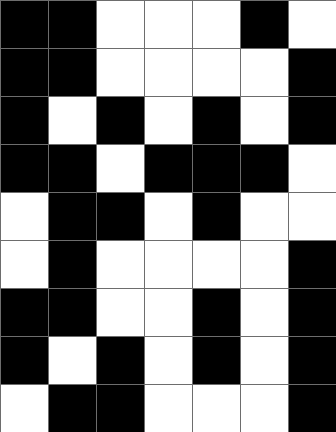[["black", "black", "white", "white", "white", "black", "white"], ["black", "black", "white", "white", "white", "white", "black"], ["black", "white", "black", "white", "black", "white", "black"], ["black", "black", "white", "black", "black", "black", "white"], ["white", "black", "black", "white", "black", "white", "white"], ["white", "black", "white", "white", "white", "white", "black"], ["black", "black", "white", "white", "black", "white", "black"], ["black", "white", "black", "white", "black", "white", "black"], ["white", "black", "black", "white", "white", "white", "black"]]